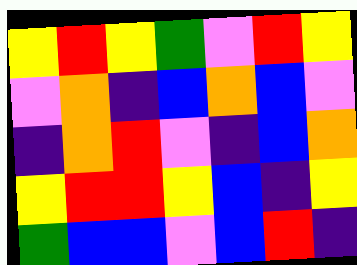[["yellow", "red", "yellow", "green", "violet", "red", "yellow"], ["violet", "orange", "indigo", "blue", "orange", "blue", "violet"], ["indigo", "orange", "red", "violet", "indigo", "blue", "orange"], ["yellow", "red", "red", "yellow", "blue", "indigo", "yellow"], ["green", "blue", "blue", "violet", "blue", "red", "indigo"]]